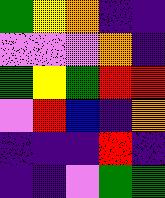[["green", "yellow", "orange", "indigo", "indigo"], ["violet", "violet", "violet", "orange", "indigo"], ["green", "yellow", "green", "red", "red"], ["violet", "red", "blue", "indigo", "orange"], ["indigo", "indigo", "indigo", "red", "indigo"], ["indigo", "indigo", "violet", "green", "green"]]